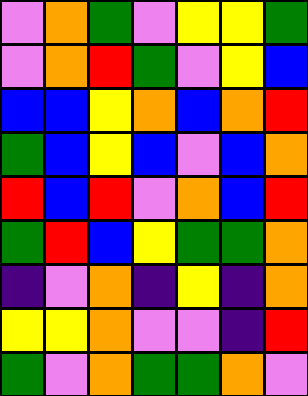[["violet", "orange", "green", "violet", "yellow", "yellow", "green"], ["violet", "orange", "red", "green", "violet", "yellow", "blue"], ["blue", "blue", "yellow", "orange", "blue", "orange", "red"], ["green", "blue", "yellow", "blue", "violet", "blue", "orange"], ["red", "blue", "red", "violet", "orange", "blue", "red"], ["green", "red", "blue", "yellow", "green", "green", "orange"], ["indigo", "violet", "orange", "indigo", "yellow", "indigo", "orange"], ["yellow", "yellow", "orange", "violet", "violet", "indigo", "red"], ["green", "violet", "orange", "green", "green", "orange", "violet"]]